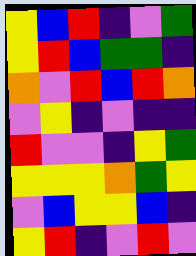[["yellow", "blue", "red", "indigo", "violet", "green"], ["yellow", "red", "blue", "green", "green", "indigo"], ["orange", "violet", "red", "blue", "red", "orange"], ["violet", "yellow", "indigo", "violet", "indigo", "indigo"], ["red", "violet", "violet", "indigo", "yellow", "green"], ["yellow", "yellow", "yellow", "orange", "green", "yellow"], ["violet", "blue", "yellow", "yellow", "blue", "indigo"], ["yellow", "red", "indigo", "violet", "red", "violet"]]